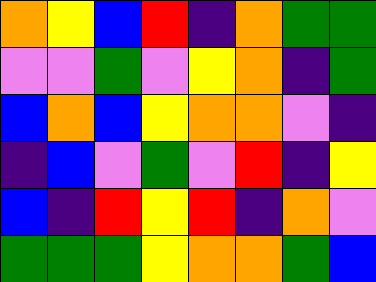[["orange", "yellow", "blue", "red", "indigo", "orange", "green", "green"], ["violet", "violet", "green", "violet", "yellow", "orange", "indigo", "green"], ["blue", "orange", "blue", "yellow", "orange", "orange", "violet", "indigo"], ["indigo", "blue", "violet", "green", "violet", "red", "indigo", "yellow"], ["blue", "indigo", "red", "yellow", "red", "indigo", "orange", "violet"], ["green", "green", "green", "yellow", "orange", "orange", "green", "blue"]]